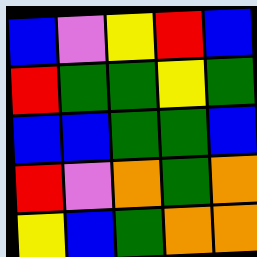[["blue", "violet", "yellow", "red", "blue"], ["red", "green", "green", "yellow", "green"], ["blue", "blue", "green", "green", "blue"], ["red", "violet", "orange", "green", "orange"], ["yellow", "blue", "green", "orange", "orange"]]